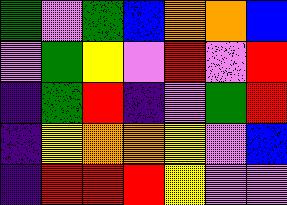[["green", "violet", "green", "blue", "orange", "orange", "blue"], ["violet", "green", "yellow", "violet", "red", "violet", "red"], ["indigo", "green", "red", "indigo", "violet", "green", "red"], ["indigo", "yellow", "orange", "orange", "yellow", "violet", "blue"], ["indigo", "red", "red", "red", "yellow", "violet", "violet"]]